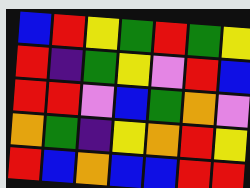[["blue", "red", "yellow", "green", "red", "green", "yellow"], ["red", "indigo", "green", "yellow", "violet", "red", "blue"], ["red", "red", "violet", "blue", "green", "orange", "violet"], ["orange", "green", "indigo", "yellow", "orange", "red", "yellow"], ["red", "blue", "orange", "blue", "blue", "red", "red"]]